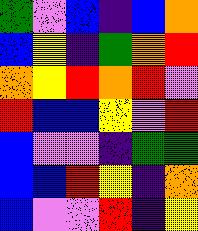[["green", "violet", "blue", "indigo", "blue", "orange"], ["blue", "yellow", "indigo", "green", "orange", "red"], ["orange", "yellow", "red", "orange", "red", "violet"], ["red", "blue", "blue", "yellow", "violet", "red"], ["blue", "violet", "violet", "indigo", "green", "green"], ["blue", "blue", "red", "yellow", "indigo", "orange"], ["blue", "violet", "violet", "red", "indigo", "yellow"]]